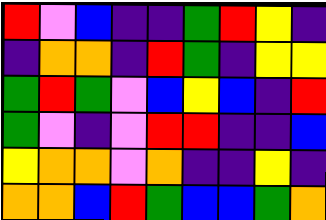[["red", "violet", "blue", "indigo", "indigo", "green", "red", "yellow", "indigo"], ["indigo", "orange", "orange", "indigo", "red", "green", "indigo", "yellow", "yellow"], ["green", "red", "green", "violet", "blue", "yellow", "blue", "indigo", "red"], ["green", "violet", "indigo", "violet", "red", "red", "indigo", "indigo", "blue"], ["yellow", "orange", "orange", "violet", "orange", "indigo", "indigo", "yellow", "indigo"], ["orange", "orange", "blue", "red", "green", "blue", "blue", "green", "orange"]]